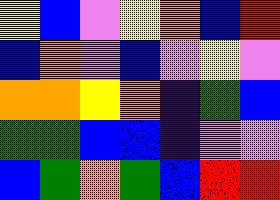[["yellow", "blue", "violet", "yellow", "orange", "blue", "red"], ["blue", "orange", "violet", "blue", "violet", "yellow", "violet"], ["orange", "orange", "yellow", "orange", "indigo", "green", "blue"], ["green", "green", "blue", "blue", "indigo", "violet", "violet"], ["blue", "green", "orange", "green", "blue", "red", "red"]]